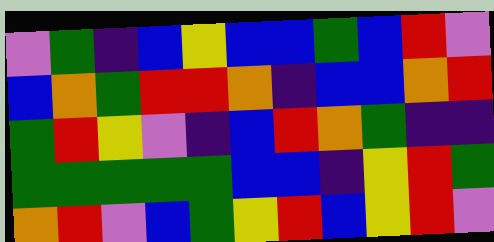[["violet", "green", "indigo", "blue", "yellow", "blue", "blue", "green", "blue", "red", "violet"], ["blue", "orange", "green", "red", "red", "orange", "indigo", "blue", "blue", "orange", "red"], ["green", "red", "yellow", "violet", "indigo", "blue", "red", "orange", "green", "indigo", "indigo"], ["green", "green", "green", "green", "green", "blue", "blue", "indigo", "yellow", "red", "green"], ["orange", "red", "violet", "blue", "green", "yellow", "red", "blue", "yellow", "red", "violet"]]